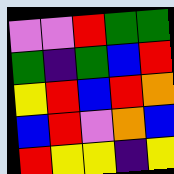[["violet", "violet", "red", "green", "green"], ["green", "indigo", "green", "blue", "red"], ["yellow", "red", "blue", "red", "orange"], ["blue", "red", "violet", "orange", "blue"], ["red", "yellow", "yellow", "indigo", "yellow"]]